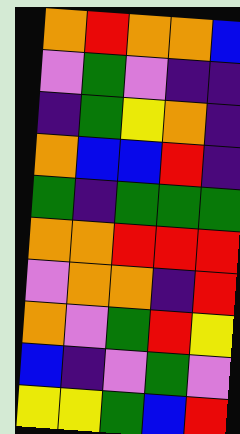[["orange", "red", "orange", "orange", "blue"], ["violet", "green", "violet", "indigo", "indigo"], ["indigo", "green", "yellow", "orange", "indigo"], ["orange", "blue", "blue", "red", "indigo"], ["green", "indigo", "green", "green", "green"], ["orange", "orange", "red", "red", "red"], ["violet", "orange", "orange", "indigo", "red"], ["orange", "violet", "green", "red", "yellow"], ["blue", "indigo", "violet", "green", "violet"], ["yellow", "yellow", "green", "blue", "red"]]